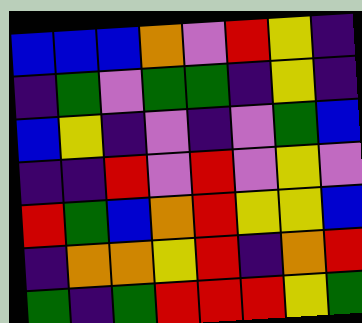[["blue", "blue", "blue", "orange", "violet", "red", "yellow", "indigo"], ["indigo", "green", "violet", "green", "green", "indigo", "yellow", "indigo"], ["blue", "yellow", "indigo", "violet", "indigo", "violet", "green", "blue"], ["indigo", "indigo", "red", "violet", "red", "violet", "yellow", "violet"], ["red", "green", "blue", "orange", "red", "yellow", "yellow", "blue"], ["indigo", "orange", "orange", "yellow", "red", "indigo", "orange", "red"], ["green", "indigo", "green", "red", "red", "red", "yellow", "green"]]